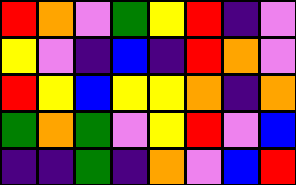[["red", "orange", "violet", "green", "yellow", "red", "indigo", "violet"], ["yellow", "violet", "indigo", "blue", "indigo", "red", "orange", "violet"], ["red", "yellow", "blue", "yellow", "yellow", "orange", "indigo", "orange"], ["green", "orange", "green", "violet", "yellow", "red", "violet", "blue"], ["indigo", "indigo", "green", "indigo", "orange", "violet", "blue", "red"]]